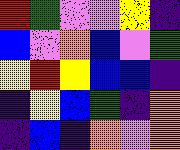[["red", "green", "violet", "violet", "yellow", "indigo"], ["blue", "violet", "orange", "blue", "violet", "green"], ["yellow", "red", "yellow", "blue", "blue", "indigo"], ["indigo", "yellow", "blue", "green", "indigo", "orange"], ["indigo", "blue", "indigo", "orange", "violet", "orange"]]